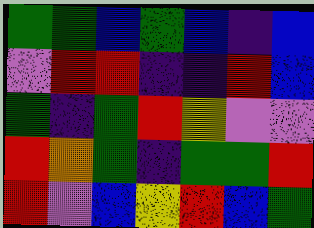[["green", "green", "blue", "green", "blue", "indigo", "blue"], ["violet", "red", "red", "indigo", "indigo", "red", "blue"], ["green", "indigo", "green", "red", "yellow", "violet", "violet"], ["red", "orange", "green", "indigo", "green", "green", "red"], ["red", "violet", "blue", "yellow", "red", "blue", "green"]]